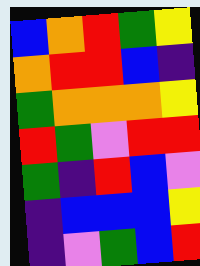[["blue", "orange", "red", "green", "yellow"], ["orange", "red", "red", "blue", "indigo"], ["green", "orange", "orange", "orange", "yellow"], ["red", "green", "violet", "red", "red"], ["green", "indigo", "red", "blue", "violet"], ["indigo", "blue", "blue", "blue", "yellow"], ["indigo", "violet", "green", "blue", "red"]]